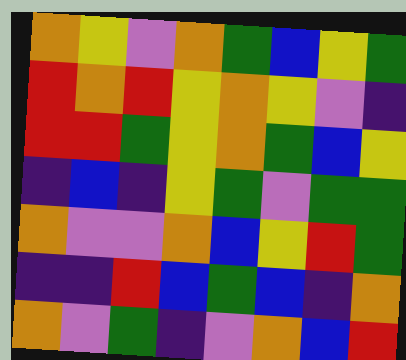[["orange", "yellow", "violet", "orange", "green", "blue", "yellow", "green"], ["red", "orange", "red", "yellow", "orange", "yellow", "violet", "indigo"], ["red", "red", "green", "yellow", "orange", "green", "blue", "yellow"], ["indigo", "blue", "indigo", "yellow", "green", "violet", "green", "green"], ["orange", "violet", "violet", "orange", "blue", "yellow", "red", "green"], ["indigo", "indigo", "red", "blue", "green", "blue", "indigo", "orange"], ["orange", "violet", "green", "indigo", "violet", "orange", "blue", "red"]]